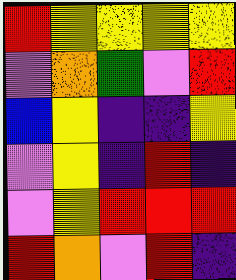[["red", "yellow", "yellow", "yellow", "yellow"], ["violet", "orange", "green", "violet", "red"], ["blue", "yellow", "indigo", "indigo", "yellow"], ["violet", "yellow", "indigo", "red", "indigo"], ["violet", "yellow", "red", "red", "red"], ["red", "orange", "violet", "red", "indigo"]]